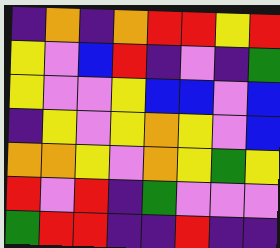[["indigo", "orange", "indigo", "orange", "red", "red", "yellow", "red"], ["yellow", "violet", "blue", "red", "indigo", "violet", "indigo", "green"], ["yellow", "violet", "violet", "yellow", "blue", "blue", "violet", "blue"], ["indigo", "yellow", "violet", "yellow", "orange", "yellow", "violet", "blue"], ["orange", "orange", "yellow", "violet", "orange", "yellow", "green", "yellow"], ["red", "violet", "red", "indigo", "green", "violet", "violet", "violet"], ["green", "red", "red", "indigo", "indigo", "red", "indigo", "indigo"]]